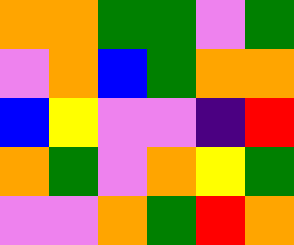[["orange", "orange", "green", "green", "violet", "green"], ["violet", "orange", "blue", "green", "orange", "orange"], ["blue", "yellow", "violet", "violet", "indigo", "red"], ["orange", "green", "violet", "orange", "yellow", "green"], ["violet", "violet", "orange", "green", "red", "orange"]]